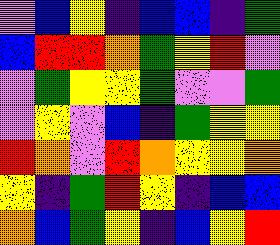[["violet", "blue", "yellow", "indigo", "blue", "blue", "indigo", "green"], ["blue", "red", "red", "orange", "green", "yellow", "red", "violet"], ["violet", "green", "yellow", "yellow", "green", "violet", "violet", "green"], ["violet", "yellow", "violet", "blue", "indigo", "green", "yellow", "yellow"], ["red", "orange", "violet", "red", "orange", "yellow", "yellow", "orange"], ["yellow", "indigo", "green", "red", "yellow", "indigo", "blue", "blue"], ["orange", "blue", "green", "yellow", "indigo", "blue", "yellow", "red"]]